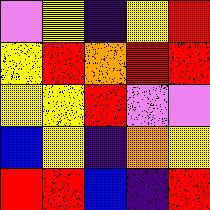[["violet", "yellow", "indigo", "yellow", "red"], ["yellow", "red", "orange", "red", "red"], ["yellow", "yellow", "red", "violet", "violet"], ["blue", "yellow", "indigo", "orange", "yellow"], ["red", "red", "blue", "indigo", "red"]]